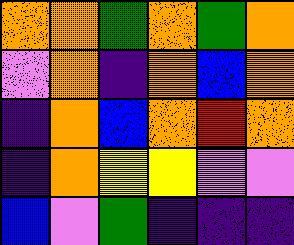[["orange", "orange", "green", "orange", "green", "orange"], ["violet", "orange", "indigo", "orange", "blue", "orange"], ["indigo", "orange", "blue", "orange", "red", "orange"], ["indigo", "orange", "yellow", "yellow", "violet", "violet"], ["blue", "violet", "green", "indigo", "indigo", "indigo"]]